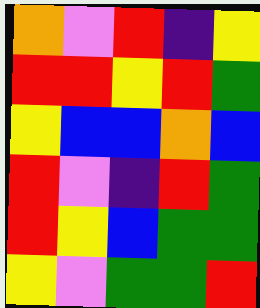[["orange", "violet", "red", "indigo", "yellow"], ["red", "red", "yellow", "red", "green"], ["yellow", "blue", "blue", "orange", "blue"], ["red", "violet", "indigo", "red", "green"], ["red", "yellow", "blue", "green", "green"], ["yellow", "violet", "green", "green", "red"]]